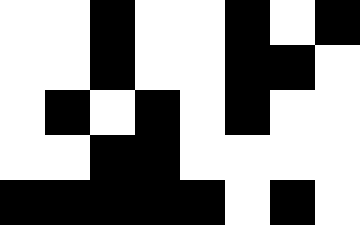[["white", "white", "black", "white", "white", "black", "white", "black"], ["white", "white", "black", "white", "white", "black", "black", "white"], ["white", "black", "white", "black", "white", "black", "white", "white"], ["white", "white", "black", "black", "white", "white", "white", "white"], ["black", "black", "black", "black", "black", "white", "black", "white"]]